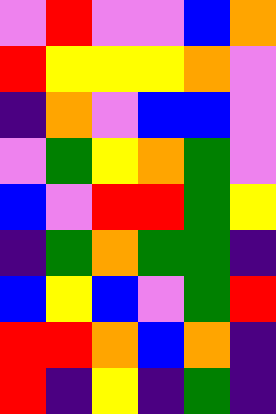[["violet", "red", "violet", "violet", "blue", "orange"], ["red", "yellow", "yellow", "yellow", "orange", "violet"], ["indigo", "orange", "violet", "blue", "blue", "violet"], ["violet", "green", "yellow", "orange", "green", "violet"], ["blue", "violet", "red", "red", "green", "yellow"], ["indigo", "green", "orange", "green", "green", "indigo"], ["blue", "yellow", "blue", "violet", "green", "red"], ["red", "red", "orange", "blue", "orange", "indigo"], ["red", "indigo", "yellow", "indigo", "green", "indigo"]]